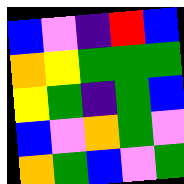[["blue", "violet", "indigo", "red", "blue"], ["orange", "yellow", "green", "green", "green"], ["yellow", "green", "indigo", "green", "blue"], ["blue", "violet", "orange", "green", "violet"], ["orange", "green", "blue", "violet", "green"]]